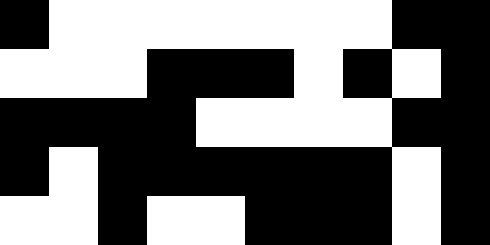[["black", "white", "white", "white", "white", "white", "white", "white", "black", "black"], ["white", "white", "white", "black", "black", "black", "white", "black", "white", "black"], ["black", "black", "black", "black", "white", "white", "white", "white", "black", "black"], ["black", "white", "black", "black", "black", "black", "black", "black", "white", "black"], ["white", "white", "black", "white", "white", "black", "black", "black", "white", "black"]]